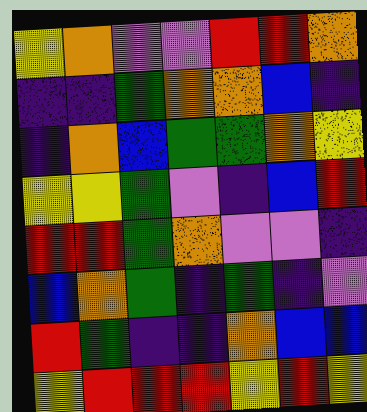[["yellow", "orange", "violet", "violet", "red", "red", "orange"], ["indigo", "indigo", "green", "orange", "orange", "blue", "indigo"], ["indigo", "orange", "blue", "green", "green", "orange", "yellow"], ["yellow", "yellow", "green", "violet", "indigo", "blue", "red"], ["red", "red", "green", "orange", "violet", "violet", "indigo"], ["blue", "orange", "green", "indigo", "green", "indigo", "violet"], ["red", "green", "indigo", "indigo", "orange", "blue", "blue"], ["yellow", "red", "red", "red", "yellow", "red", "yellow"]]